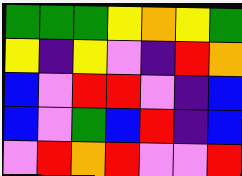[["green", "green", "green", "yellow", "orange", "yellow", "green"], ["yellow", "indigo", "yellow", "violet", "indigo", "red", "orange"], ["blue", "violet", "red", "red", "violet", "indigo", "blue"], ["blue", "violet", "green", "blue", "red", "indigo", "blue"], ["violet", "red", "orange", "red", "violet", "violet", "red"]]